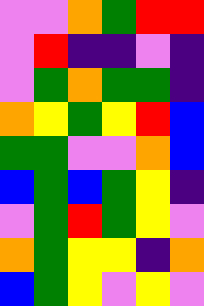[["violet", "violet", "orange", "green", "red", "red"], ["violet", "red", "indigo", "indigo", "violet", "indigo"], ["violet", "green", "orange", "green", "green", "indigo"], ["orange", "yellow", "green", "yellow", "red", "blue"], ["green", "green", "violet", "violet", "orange", "blue"], ["blue", "green", "blue", "green", "yellow", "indigo"], ["violet", "green", "red", "green", "yellow", "violet"], ["orange", "green", "yellow", "yellow", "indigo", "orange"], ["blue", "green", "yellow", "violet", "yellow", "violet"]]